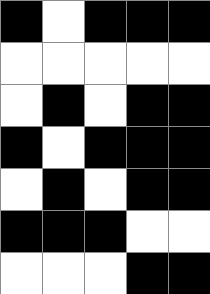[["black", "white", "black", "black", "black"], ["white", "white", "white", "white", "white"], ["white", "black", "white", "black", "black"], ["black", "white", "black", "black", "black"], ["white", "black", "white", "black", "black"], ["black", "black", "black", "white", "white"], ["white", "white", "white", "black", "black"]]